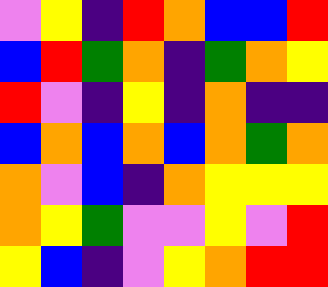[["violet", "yellow", "indigo", "red", "orange", "blue", "blue", "red"], ["blue", "red", "green", "orange", "indigo", "green", "orange", "yellow"], ["red", "violet", "indigo", "yellow", "indigo", "orange", "indigo", "indigo"], ["blue", "orange", "blue", "orange", "blue", "orange", "green", "orange"], ["orange", "violet", "blue", "indigo", "orange", "yellow", "yellow", "yellow"], ["orange", "yellow", "green", "violet", "violet", "yellow", "violet", "red"], ["yellow", "blue", "indigo", "violet", "yellow", "orange", "red", "red"]]